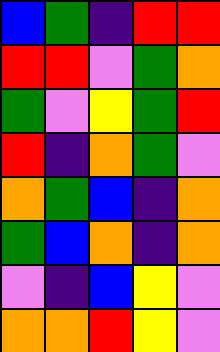[["blue", "green", "indigo", "red", "red"], ["red", "red", "violet", "green", "orange"], ["green", "violet", "yellow", "green", "red"], ["red", "indigo", "orange", "green", "violet"], ["orange", "green", "blue", "indigo", "orange"], ["green", "blue", "orange", "indigo", "orange"], ["violet", "indigo", "blue", "yellow", "violet"], ["orange", "orange", "red", "yellow", "violet"]]